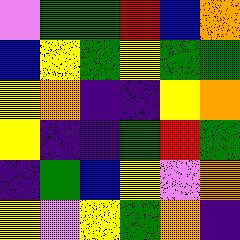[["violet", "green", "green", "red", "blue", "orange"], ["blue", "yellow", "green", "yellow", "green", "green"], ["yellow", "orange", "indigo", "indigo", "yellow", "orange"], ["yellow", "indigo", "indigo", "green", "red", "green"], ["indigo", "green", "blue", "yellow", "violet", "orange"], ["yellow", "violet", "yellow", "green", "orange", "indigo"]]